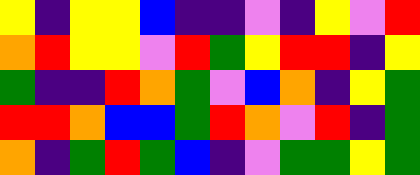[["yellow", "indigo", "yellow", "yellow", "blue", "indigo", "indigo", "violet", "indigo", "yellow", "violet", "red"], ["orange", "red", "yellow", "yellow", "violet", "red", "green", "yellow", "red", "red", "indigo", "yellow"], ["green", "indigo", "indigo", "red", "orange", "green", "violet", "blue", "orange", "indigo", "yellow", "green"], ["red", "red", "orange", "blue", "blue", "green", "red", "orange", "violet", "red", "indigo", "green"], ["orange", "indigo", "green", "red", "green", "blue", "indigo", "violet", "green", "green", "yellow", "green"]]